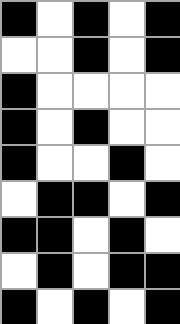[["black", "white", "black", "white", "black"], ["white", "white", "black", "white", "black"], ["black", "white", "white", "white", "white"], ["black", "white", "black", "white", "white"], ["black", "white", "white", "black", "white"], ["white", "black", "black", "white", "black"], ["black", "black", "white", "black", "white"], ["white", "black", "white", "black", "black"], ["black", "white", "black", "white", "black"]]